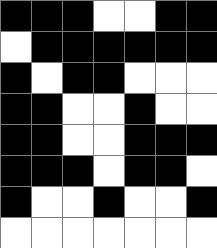[["black", "black", "black", "white", "white", "black", "black"], ["white", "black", "black", "black", "black", "black", "black"], ["black", "white", "black", "black", "white", "white", "white"], ["black", "black", "white", "white", "black", "white", "white"], ["black", "black", "white", "white", "black", "black", "black"], ["black", "black", "black", "white", "black", "black", "white"], ["black", "white", "white", "black", "white", "white", "black"], ["white", "white", "white", "white", "white", "white", "white"]]